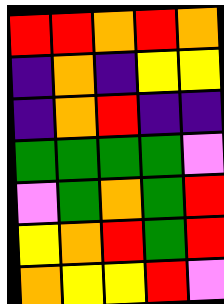[["red", "red", "orange", "red", "orange"], ["indigo", "orange", "indigo", "yellow", "yellow"], ["indigo", "orange", "red", "indigo", "indigo"], ["green", "green", "green", "green", "violet"], ["violet", "green", "orange", "green", "red"], ["yellow", "orange", "red", "green", "red"], ["orange", "yellow", "yellow", "red", "violet"]]